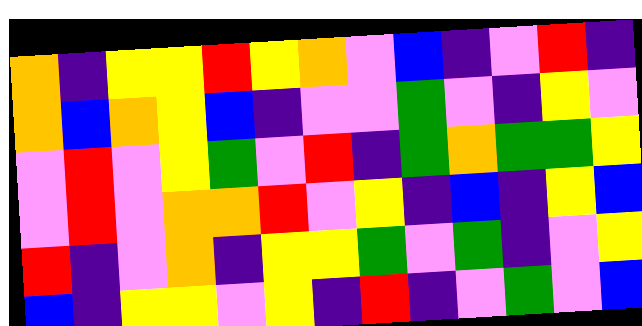[["orange", "indigo", "yellow", "yellow", "red", "yellow", "orange", "violet", "blue", "indigo", "violet", "red", "indigo"], ["orange", "blue", "orange", "yellow", "blue", "indigo", "violet", "violet", "green", "violet", "indigo", "yellow", "violet"], ["violet", "red", "violet", "yellow", "green", "violet", "red", "indigo", "green", "orange", "green", "green", "yellow"], ["violet", "red", "violet", "orange", "orange", "red", "violet", "yellow", "indigo", "blue", "indigo", "yellow", "blue"], ["red", "indigo", "violet", "orange", "indigo", "yellow", "yellow", "green", "violet", "green", "indigo", "violet", "yellow"], ["blue", "indigo", "yellow", "yellow", "violet", "yellow", "indigo", "red", "indigo", "violet", "green", "violet", "blue"]]